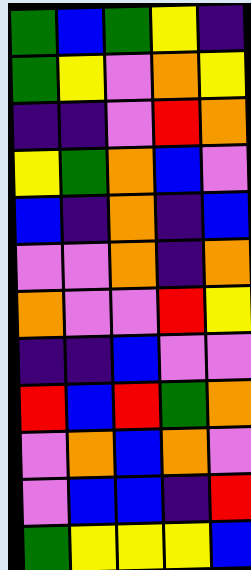[["green", "blue", "green", "yellow", "indigo"], ["green", "yellow", "violet", "orange", "yellow"], ["indigo", "indigo", "violet", "red", "orange"], ["yellow", "green", "orange", "blue", "violet"], ["blue", "indigo", "orange", "indigo", "blue"], ["violet", "violet", "orange", "indigo", "orange"], ["orange", "violet", "violet", "red", "yellow"], ["indigo", "indigo", "blue", "violet", "violet"], ["red", "blue", "red", "green", "orange"], ["violet", "orange", "blue", "orange", "violet"], ["violet", "blue", "blue", "indigo", "red"], ["green", "yellow", "yellow", "yellow", "blue"]]